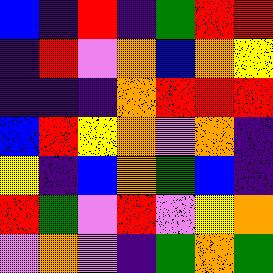[["blue", "indigo", "red", "indigo", "green", "red", "red"], ["indigo", "red", "violet", "orange", "blue", "orange", "yellow"], ["indigo", "indigo", "indigo", "orange", "red", "red", "red"], ["blue", "red", "yellow", "orange", "violet", "orange", "indigo"], ["yellow", "indigo", "blue", "orange", "green", "blue", "indigo"], ["red", "green", "violet", "red", "violet", "yellow", "orange"], ["violet", "orange", "violet", "indigo", "green", "orange", "green"]]